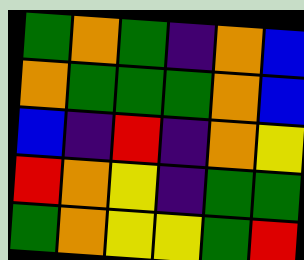[["green", "orange", "green", "indigo", "orange", "blue"], ["orange", "green", "green", "green", "orange", "blue"], ["blue", "indigo", "red", "indigo", "orange", "yellow"], ["red", "orange", "yellow", "indigo", "green", "green"], ["green", "orange", "yellow", "yellow", "green", "red"]]